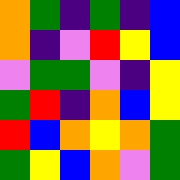[["orange", "green", "indigo", "green", "indigo", "blue"], ["orange", "indigo", "violet", "red", "yellow", "blue"], ["violet", "green", "green", "violet", "indigo", "yellow"], ["green", "red", "indigo", "orange", "blue", "yellow"], ["red", "blue", "orange", "yellow", "orange", "green"], ["green", "yellow", "blue", "orange", "violet", "green"]]